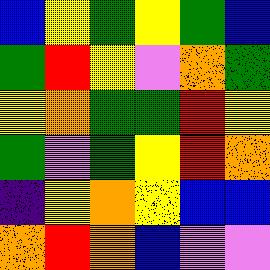[["blue", "yellow", "green", "yellow", "green", "blue"], ["green", "red", "yellow", "violet", "orange", "green"], ["yellow", "orange", "green", "green", "red", "yellow"], ["green", "violet", "green", "yellow", "red", "orange"], ["indigo", "yellow", "orange", "yellow", "blue", "blue"], ["orange", "red", "orange", "blue", "violet", "violet"]]